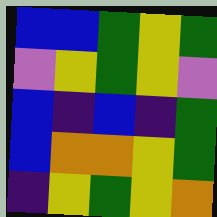[["blue", "blue", "green", "yellow", "green"], ["violet", "yellow", "green", "yellow", "violet"], ["blue", "indigo", "blue", "indigo", "green"], ["blue", "orange", "orange", "yellow", "green"], ["indigo", "yellow", "green", "yellow", "orange"]]